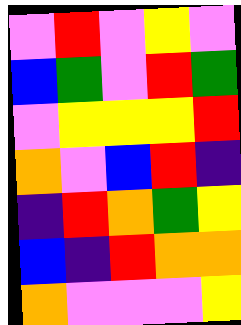[["violet", "red", "violet", "yellow", "violet"], ["blue", "green", "violet", "red", "green"], ["violet", "yellow", "yellow", "yellow", "red"], ["orange", "violet", "blue", "red", "indigo"], ["indigo", "red", "orange", "green", "yellow"], ["blue", "indigo", "red", "orange", "orange"], ["orange", "violet", "violet", "violet", "yellow"]]